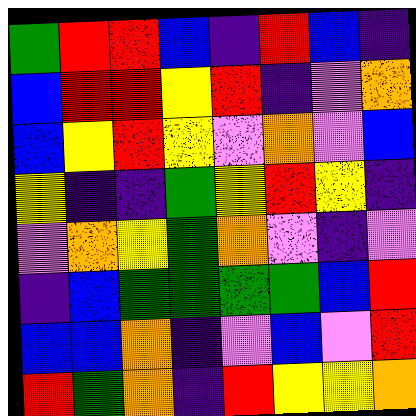[["green", "red", "red", "blue", "indigo", "red", "blue", "indigo"], ["blue", "red", "red", "yellow", "red", "indigo", "violet", "orange"], ["blue", "yellow", "red", "yellow", "violet", "orange", "violet", "blue"], ["yellow", "indigo", "indigo", "green", "yellow", "red", "yellow", "indigo"], ["violet", "orange", "yellow", "green", "orange", "violet", "indigo", "violet"], ["indigo", "blue", "green", "green", "green", "green", "blue", "red"], ["blue", "blue", "orange", "indigo", "violet", "blue", "violet", "red"], ["red", "green", "orange", "indigo", "red", "yellow", "yellow", "orange"]]